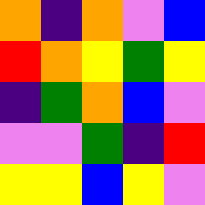[["orange", "indigo", "orange", "violet", "blue"], ["red", "orange", "yellow", "green", "yellow"], ["indigo", "green", "orange", "blue", "violet"], ["violet", "violet", "green", "indigo", "red"], ["yellow", "yellow", "blue", "yellow", "violet"]]